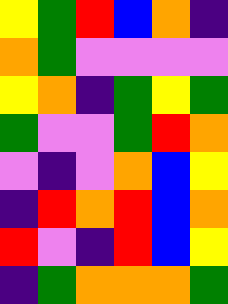[["yellow", "green", "red", "blue", "orange", "indigo"], ["orange", "green", "violet", "violet", "violet", "violet"], ["yellow", "orange", "indigo", "green", "yellow", "green"], ["green", "violet", "violet", "green", "red", "orange"], ["violet", "indigo", "violet", "orange", "blue", "yellow"], ["indigo", "red", "orange", "red", "blue", "orange"], ["red", "violet", "indigo", "red", "blue", "yellow"], ["indigo", "green", "orange", "orange", "orange", "green"]]